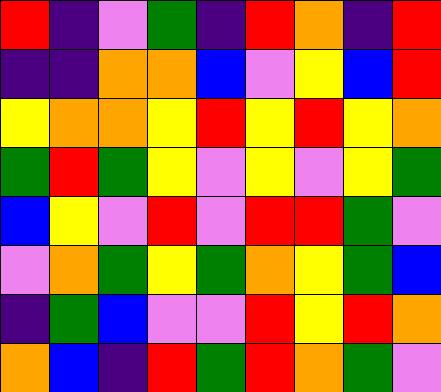[["red", "indigo", "violet", "green", "indigo", "red", "orange", "indigo", "red"], ["indigo", "indigo", "orange", "orange", "blue", "violet", "yellow", "blue", "red"], ["yellow", "orange", "orange", "yellow", "red", "yellow", "red", "yellow", "orange"], ["green", "red", "green", "yellow", "violet", "yellow", "violet", "yellow", "green"], ["blue", "yellow", "violet", "red", "violet", "red", "red", "green", "violet"], ["violet", "orange", "green", "yellow", "green", "orange", "yellow", "green", "blue"], ["indigo", "green", "blue", "violet", "violet", "red", "yellow", "red", "orange"], ["orange", "blue", "indigo", "red", "green", "red", "orange", "green", "violet"]]